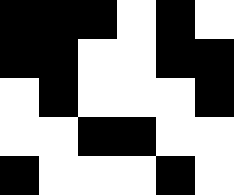[["black", "black", "black", "white", "black", "white"], ["black", "black", "white", "white", "black", "black"], ["white", "black", "white", "white", "white", "black"], ["white", "white", "black", "black", "white", "white"], ["black", "white", "white", "white", "black", "white"]]